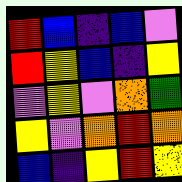[["red", "blue", "indigo", "blue", "violet"], ["red", "yellow", "blue", "indigo", "yellow"], ["violet", "yellow", "violet", "orange", "green"], ["yellow", "violet", "orange", "red", "orange"], ["blue", "indigo", "yellow", "red", "yellow"]]